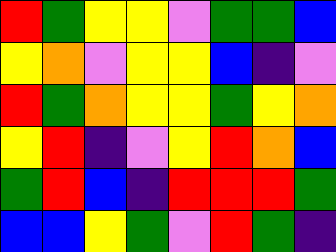[["red", "green", "yellow", "yellow", "violet", "green", "green", "blue"], ["yellow", "orange", "violet", "yellow", "yellow", "blue", "indigo", "violet"], ["red", "green", "orange", "yellow", "yellow", "green", "yellow", "orange"], ["yellow", "red", "indigo", "violet", "yellow", "red", "orange", "blue"], ["green", "red", "blue", "indigo", "red", "red", "red", "green"], ["blue", "blue", "yellow", "green", "violet", "red", "green", "indigo"]]